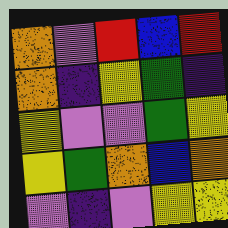[["orange", "violet", "red", "blue", "red"], ["orange", "indigo", "yellow", "green", "indigo"], ["yellow", "violet", "violet", "green", "yellow"], ["yellow", "green", "orange", "blue", "orange"], ["violet", "indigo", "violet", "yellow", "yellow"]]